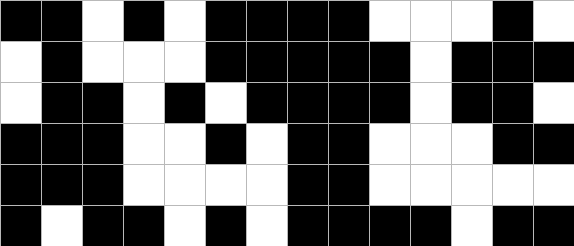[["black", "black", "white", "black", "white", "black", "black", "black", "black", "white", "white", "white", "black", "white"], ["white", "black", "white", "white", "white", "black", "black", "black", "black", "black", "white", "black", "black", "black"], ["white", "black", "black", "white", "black", "white", "black", "black", "black", "black", "white", "black", "black", "white"], ["black", "black", "black", "white", "white", "black", "white", "black", "black", "white", "white", "white", "black", "black"], ["black", "black", "black", "white", "white", "white", "white", "black", "black", "white", "white", "white", "white", "white"], ["black", "white", "black", "black", "white", "black", "white", "black", "black", "black", "black", "white", "black", "black"]]